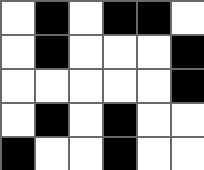[["white", "black", "white", "black", "black", "white"], ["white", "black", "white", "white", "white", "black"], ["white", "white", "white", "white", "white", "black"], ["white", "black", "white", "black", "white", "white"], ["black", "white", "white", "black", "white", "white"]]